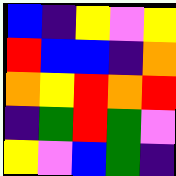[["blue", "indigo", "yellow", "violet", "yellow"], ["red", "blue", "blue", "indigo", "orange"], ["orange", "yellow", "red", "orange", "red"], ["indigo", "green", "red", "green", "violet"], ["yellow", "violet", "blue", "green", "indigo"]]